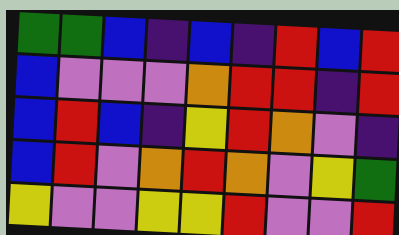[["green", "green", "blue", "indigo", "blue", "indigo", "red", "blue", "red"], ["blue", "violet", "violet", "violet", "orange", "red", "red", "indigo", "red"], ["blue", "red", "blue", "indigo", "yellow", "red", "orange", "violet", "indigo"], ["blue", "red", "violet", "orange", "red", "orange", "violet", "yellow", "green"], ["yellow", "violet", "violet", "yellow", "yellow", "red", "violet", "violet", "red"]]